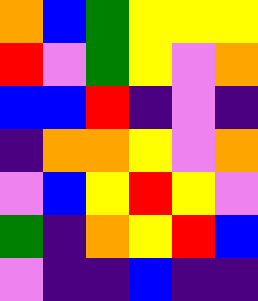[["orange", "blue", "green", "yellow", "yellow", "yellow"], ["red", "violet", "green", "yellow", "violet", "orange"], ["blue", "blue", "red", "indigo", "violet", "indigo"], ["indigo", "orange", "orange", "yellow", "violet", "orange"], ["violet", "blue", "yellow", "red", "yellow", "violet"], ["green", "indigo", "orange", "yellow", "red", "blue"], ["violet", "indigo", "indigo", "blue", "indigo", "indigo"]]